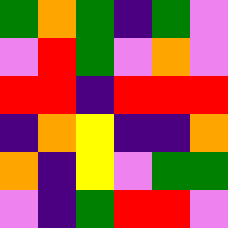[["green", "orange", "green", "indigo", "green", "violet"], ["violet", "red", "green", "violet", "orange", "violet"], ["red", "red", "indigo", "red", "red", "red"], ["indigo", "orange", "yellow", "indigo", "indigo", "orange"], ["orange", "indigo", "yellow", "violet", "green", "green"], ["violet", "indigo", "green", "red", "red", "violet"]]